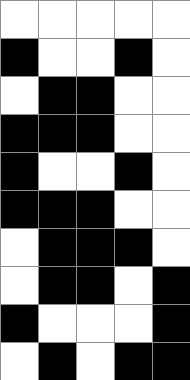[["white", "white", "white", "white", "white"], ["black", "white", "white", "black", "white"], ["white", "black", "black", "white", "white"], ["black", "black", "black", "white", "white"], ["black", "white", "white", "black", "white"], ["black", "black", "black", "white", "white"], ["white", "black", "black", "black", "white"], ["white", "black", "black", "white", "black"], ["black", "white", "white", "white", "black"], ["white", "black", "white", "black", "black"]]